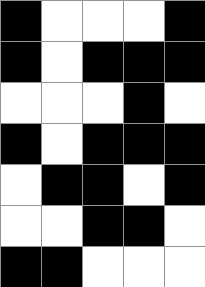[["black", "white", "white", "white", "black"], ["black", "white", "black", "black", "black"], ["white", "white", "white", "black", "white"], ["black", "white", "black", "black", "black"], ["white", "black", "black", "white", "black"], ["white", "white", "black", "black", "white"], ["black", "black", "white", "white", "white"]]